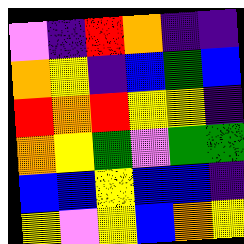[["violet", "indigo", "red", "orange", "indigo", "indigo"], ["orange", "yellow", "indigo", "blue", "green", "blue"], ["red", "orange", "red", "yellow", "yellow", "indigo"], ["orange", "yellow", "green", "violet", "green", "green"], ["blue", "blue", "yellow", "blue", "blue", "indigo"], ["yellow", "violet", "yellow", "blue", "orange", "yellow"]]